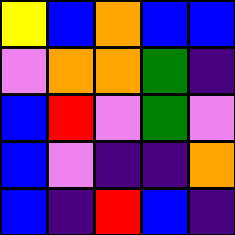[["yellow", "blue", "orange", "blue", "blue"], ["violet", "orange", "orange", "green", "indigo"], ["blue", "red", "violet", "green", "violet"], ["blue", "violet", "indigo", "indigo", "orange"], ["blue", "indigo", "red", "blue", "indigo"]]